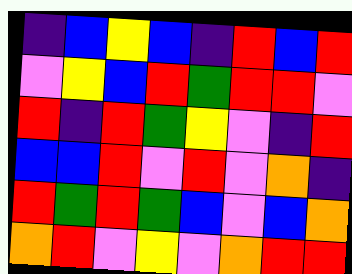[["indigo", "blue", "yellow", "blue", "indigo", "red", "blue", "red"], ["violet", "yellow", "blue", "red", "green", "red", "red", "violet"], ["red", "indigo", "red", "green", "yellow", "violet", "indigo", "red"], ["blue", "blue", "red", "violet", "red", "violet", "orange", "indigo"], ["red", "green", "red", "green", "blue", "violet", "blue", "orange"], ["orange", "red", "violet", "yellow", "violet", "orange", "red", "red"]]